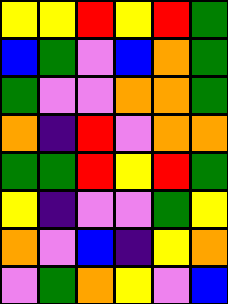[["yellow", "yellow", "red", "yellow", "red", "green"], ["blue", "green", "violet", "blue", "orange", "green"], ["green", "violet", "violet", "orange", "orange", "green"], ["orange", "indigo", "red", "violet", "orange", "orange"], ["green", "green", "red", "yellow", "red", "green"], ["yellow", "indigo", "violet", "violet", "green", "yellow"], ["orange", "violet", "blue", "indigo", "yellow", "orange"], ["violet", "green", "orange", "yellow", "violet", "blue"]]